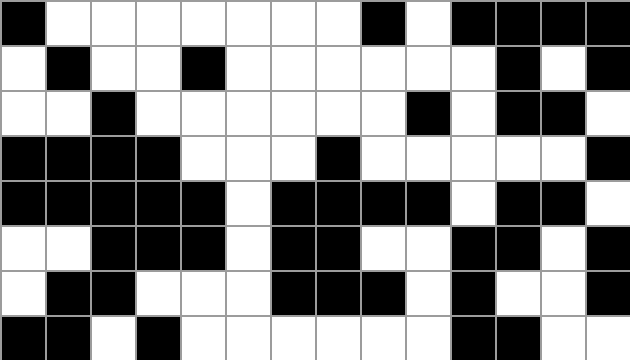[["black", "white", "white", "white", "white", "white", "white", "white", "black", "white", "black", "black", "black", "black"], ["white", "black", "white", "white", "black", "white", "white", "white", "white", "white", "white", "black", "white", "black"], ["white", "white", "black", "white", "white", "white", "white", "white", "white", "black", "white", "black", "black", "white"], ["black", "black", "black", "black", "white", "white", "white", "black", "white", "white", "white", "white", "white", "black"], ["black", "black", "black", "black", "black", "white", "black", "black", "black", "black", "white", "black", "black", "white"], ["white", "white", "black", "black", "black", "white", "black", "black", "white", "white", "black", "black", "white", "black"], ["white", "black", "black", "white", "white", "white", "black", "black", "black", "white", "black", "white", "white", "black"], ["black", "black", "white", "black", "white", "white", "white", "white", "white", "white", "black", "black", "white", "white"]]